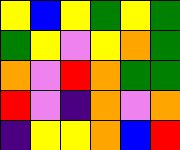[["yellow", "blue", "yellow", "green", "yellow", "green"], ["green", "yellow", "violet", "yellow", "orange", "green"], ["orange", "violet", "red", "orange", "green", "green"], ["red", "violet", "indigo", "orange", "violet", "orange"], ["indigo", "yellow", "yellow", "orange", "blue", "red"]]